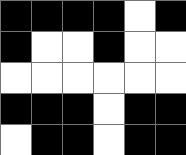[["black", "black", "black", "black", "white", "black"], ["black", "white", "white", "black", "white", "white"], ["white", "white", "white", "white", "white", "white"], ["black", "black", "black", "white", "black", "black"], ["white", "black", "black", "white", "black", "black"]]